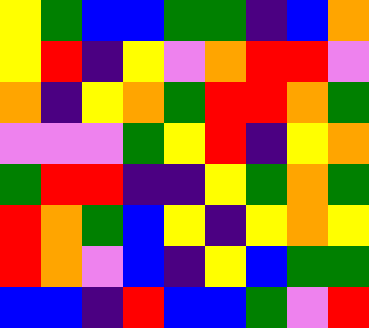[["yellow", "green", "blue", "blue", "green", "green", "indigo", "blue", "orange"], ["yellow", "red", "indigo", "yellow", "violet", "orange", "red", "red", "violet"], ["orange", "indigo", "yellow", "orange", "green", "red", "red", "orange", "green"], ["violet", "violet", "violet", "green", "yellow", "red", "indigo", "yellow", "orange"], ["green", "red", "red", "indigo", "indigo", "yellow", "green", "orange", "green"], ["red", "orange", "green", "blue", "yellow", "indigo", "yellow", "orange", "yellow"], ["red", "orange", "violet", "blue", "indigo", "yellow", "blue", "green", "green"], ["blue", "blue", "indigo", "red", "blue", "blue", "green", "violet", "red"]]